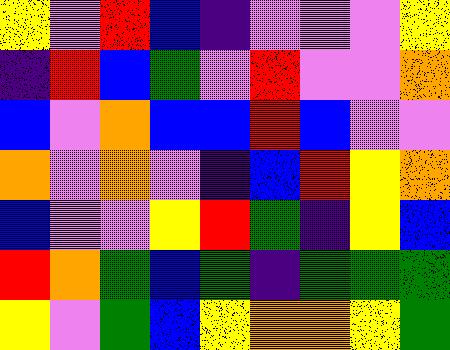[["yellow", "violet", "red", "blue", "indigo", "violet", "violet", "violet", "yellow"], ["indigo", "red", "blue", "green", "violet", "red", "violet", "violet", "orange"], ["blue", "violet", "orange", "blue", "blue", "red", "blue", "violet", "violet"], ["orange", "violet", "orange", "violet", "indigo", "blue", "red", "yellow", "orange"], ["blue", "violet", "violet", "yellow", "red", "green", "indigo", "yellow", "blue"], ["red", "orange", "green", "blue", "green", "indigo", "green", "green", "green"], ["yellow", "violet", "green", "blue", "yellow", "orange", "orange", "yellow", "green"]]